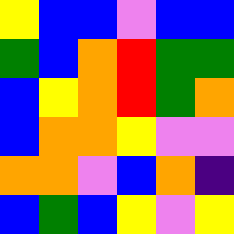[["yellow", "blue", "blue", "violet", "blue", "blue"], ["green", "blue", "orange", "red", "green", "green"], ["blue", "yellow", "orange", "red", "green", "orange"], ["blue", "orange", "orange", "yellow", "violet", "violet"], ["orange", "orange", "violet", "blue", "orange", "indigo"], ["blue", "green", "blue", "yellow", "violet", "yellow"]]